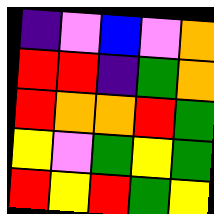[["indigo", "violet", "blue", "violet", "orange"], ["red", "red", "indigo", "green", "orange"], ["red", "orange", "orange", "red", "green"], ["yellow", "violet", "green", "yellow", "green"], ["red", "yellow", "red", "green", "yellow"]]